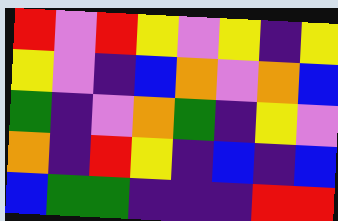[["red", "violet", "red", "yellow", "violet", "yellow", "indigo", "yellow"], ["yellow", "violet", "indigo", "blue", "orange", "violet", "orange", "blue"], ["green", "indigo", "violet", "orange", "green", "indigo", "yellow", "violet"], ["orange", "indigo", "red", "yellow", "indigo", "blue", "indigo", "blue"], ["blue", "green", "green", "indigo", "indigo", "indigo", "red", "red"]]